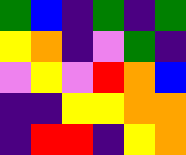[["green", "blue", "indigo", "green", "indigo", "green"], ["yellow", "orange", "indigo", "violet", "green", "indigo"], ["violet", "yellow", "violet", "red", "orange", "blue"], ["indigo", "indigo", "yellow", "yellow", "orange", "orange"], ["indigo", "red", "red", "indigo", "yellow", "orange"]]